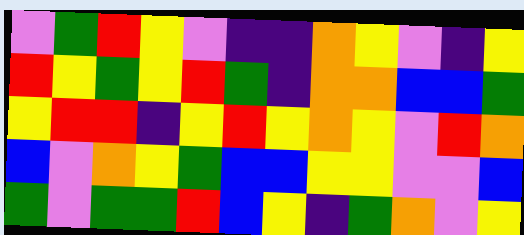[["violet", "green", "red", "yellow", "violet", "indigo", "indigo", "orange", "yellow", "violet", "indigo", "yellow"], ["red", "yellow", "green", "yellow", "red", "green", "indigo", "orange", "orange", "blue", "blue", "green"], ["yellow", "red", "red", "indigo", "yellow", "red", "yellow", "orange", "yellow", "violet", "red", "orange"], ["blue", "violet", "orange", "yellow", "green", "blue", "blue", "yellow", "yellow", "violet", "violet", "blue"], ["green", "violet", "green", "green", "red", "blue", "yellow", "indigo", "green", "orange", "violet", "yellow"]]